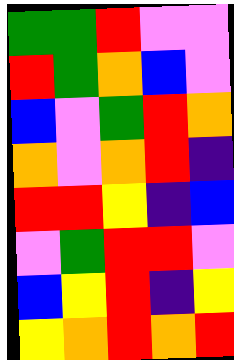[["green", "green", "red", "violet", "violet"], ["red", "green", "orange", "blue", "violet"], ["blue", "violet", "green", "red", "orange"], ["orange", "violet", "orange", "red", "indigo"], ["red", "red", "yellow", "indigo", "blue"], ["violet", "green", "red", "red", "violet"], ["blue", "yellow", "red", "indigo", "yellow"], ["yellow", "orange", "red", "orange", "red"]]